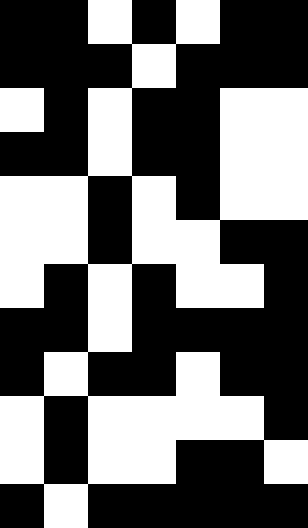[["black", "black", "white", "black", "white", "black", "black"], ["black", "black", "black", "white", "black", "black", "black"], ["white", "black", "white", "black", "black", "white", "white"], ["black", "black", "white", "black", "black", "white", "white"], ["white", "white", "black", "white", "black", "white", "white"], ["white", "white", "black", "white", "white", "black", "black"], ["white", "black", "white", "black", "white", "white", "black"], ["black", "black", "white", "black", "black", "black", "black"], ["black", "white", "black", "black", "white", "black", "black"], ["white", "black", "white", "white", "white", "white", "black"], ["white", "black", "white", "white", "black", "black", "white"], ["black", "white", "black", "black", "black", "black", "black"]]